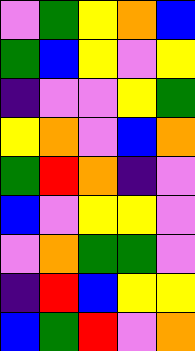[["violet", "green", "yellow", "orange", "blue"], ["green", "blue", "yellow", "violet", "yellow"], ["indigo", "violet", "violet", "yellow", "green"], ["yellow", "orange", "violet", "blue", "orange"], ["green", "red", "orange", "indigo", "violet"], ["blue", "violet", "yellow", "yellow", "violet"], ["violet", "orange", "green", "green", "violet"], ["indigo", "red", "blue", "yellow", "yellow"], ["blue", "green", "red", "violet", "orange"]]